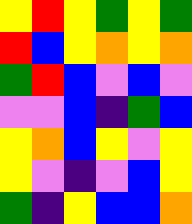[["yellow", "red", "yellow", "green", "yellow", "green"], ["red", "blue", "yellow", "orange", "yellow", "orange"], ["green", "red", "blue", "violet", "blue", "violet"], ["violet", "violet", "blue", "indigo", "green", "blue"], ["yellow", "orange", "blue", "yellow", "violet", "yellow"], ["yellow", "violet", "indigo", "violet", "blue", "yellow"], ["green", "indigo", "yellow", "blue", "blue", "orange"]]